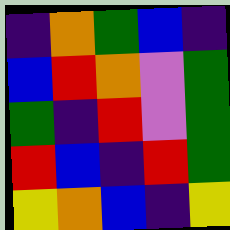[["indigo", "orange", "green", "blue", "indigo"], ["blue", "red", "orange", "violet", "green"], ["green", "indigo", "red", "violet", "green"], ["red", "blue", "indigo", "red", "green"], ["yellow", "orange", "blue", "indigo", "yellow"]]